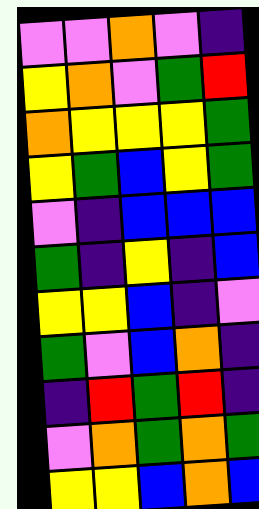[["violet", "violet", "orange", "violet", "indigo"], ["yellow", "orange", "violet", "green", "red"], ["orange", "yellow", "yellow", "yellow", "green"], ["yellow", "green", "blue", "yellow", "green"], ["violet", "indigo", "blue", "blue", "blue"], ["green", "indigo", "yellow", "indigo", "blue"], ["yellow", "yellow", "blue", "indigo", "violet"], ["green", "violet", "blue", "orange", "indigo"], ["indigo", "red", "green", "red", "indigo"], ["violet", "orange", "green", "orange", "green"], ["yellow", "yellow", "blue", "orange", "blue"]]